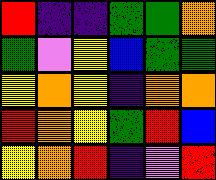[["red", "indigo", "indigo", "green", "green", "orange"], ["green", "violet", "yellow", "blue", "green", "green"], ["yellow", "orange", "yellow", "indigo", "orange", "orange"], ["red", "orange", "yellow", "green", "red", "blue"], ["yellow", "orange", "red", "indigo", "violet", "red"]]